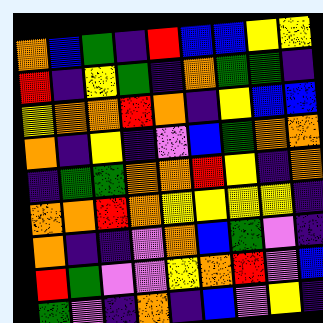[["orange", "blue", "green", "indigo", "red", "blue", "blue", "yellow", "yellow"], ["red", "indigo", "yellow", "green", "indigo", "orange", "green", "green", "indigo"], ["yellow", "orange", "orange", "red", "orange", "indigo", "yellow", "blue", "blue"], ["orange", "indigo", "yellow", "indigo", "violet", "blue", "green", "orange", "orange"], ["indigo", "green", "green", "orange", "orange", "red", "yellow", "indigo", "orange"], ["orange", "orange", "red", "orange", "yellow", "yellow", "yellow", "yellow", "indigo"], ["orange", "indigo", "indigo", "violet", "orange", "blue", "green", "violet", "indigo"], ["red", "green", "violet", "violet", "yellow", "orange", "red", "violet", "blue"], ["green", "violet", "indigo", "orange", "indigo", "blue", "violet", "yellow", "indigo"]]